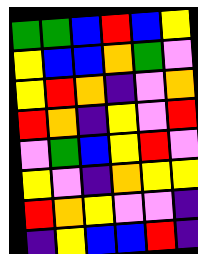[["green", "green", "blue", "red", "blue", "yellow"], ["yellow", "blue", "blue", "orange", "green", "violet"], ["yellow", "red", "orange", "indigo", "violet", "orange"], ["red", "orange", "indigo", "yellow", "violet", "red"], ["violet", "green", "blue", "yellow", "red", "violet"], ["yellow", "violet", "indigo", "orange", "yellow", "yellow"], ["red", "orange", "yellow", "violet", "violet", "indigo"], ["indigo", "yellow", "blue", "blue", "red", "indigo"]]